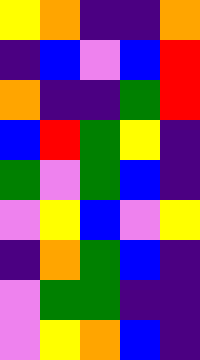[["yellow", "orange", "indigo", "indigo", "orange"], ["indigo", "blue", "violet", "blue", "red"], ["orange", "indigo", "indigo", "green", "red"], ["blue", "red", "green", "yellow", "indigo"], ["green", "violet", "green", "blue", "indigo"], ["violet", "yellow", "blue", "violet", "yellow"], ["indigo", "orange", "green", "blue", "indigo"], ["violet", "green", "green", "indigo", "indigo"], ["violet", "yellow", "orange", "blue", "indigo"]]